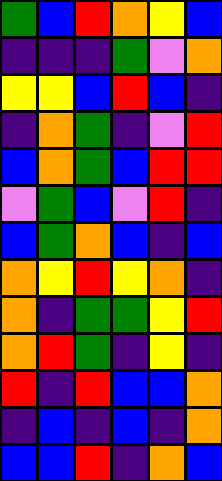[["green", "blue", "red", "orange", "yellow", "blue"], ["indigo", "indigo", "indigo", "green", "violet", "orange"], ["yellow", "yellow", "blue", "red", "blue", "indigo"], ["indigo", "orange", "green", "indigo", "violet", "red"], ["blue", "orange", "green", "blue", "red", "red"], ["violet", "green", "blue", "violet", "red", "indigo"], ["blue", "green", "orange", "blue", "indigo", "blue"], ["orange", "yellow", "red", "yellow", "orange", "indigo"], ["orange", "indigo", "green", "green", "yellow", "red"], ["orange", "red", "green", "indigo", "yellow", "indigo"], ["red", "indigo", "red", "blue", "blue", "orange"], ["indigo", "blue", "indigo", "blue", "indigo", "orange"], ["blue", "blue", "red", "indigo", "orange", "blue"]]